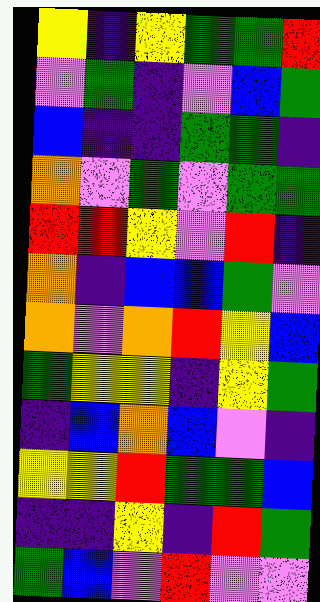[["yellow", "indigo", "yellow", "green", "green", "red"], ["violet", "green", "indigo", "violet", "blue", "green"], ["blue", "indigo", "indigo", "green", "green", "indigo"], ["orange", "violet", "green", "violet", "green", "green"], ["red", "red", "yellow", "violet", "red", "indigo"], ["orange", "indigo", "blue", "blue", "green", "violet"], ["orange", "violet", "orange", "red", "yellow", "blue"], ["green", "yellow", "yellow", "indigo", "yellow", "green"], ["indigo", "blue", "orange", "blue", "violet", "indigo"], ["yellow", "yellow", "red", "green", "green", "blue"], ["indigo", "indigo", "yellow", "indigo", "red", "green"], ["green", "blue", "violet", "red", "violet", "violet"]]